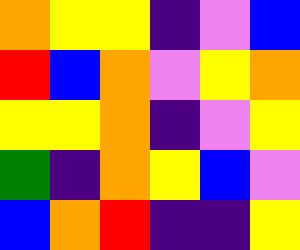[["orange", "yellow", "yellow", "indigo", "violet", "blue"], ["red", "blue", "orange", "violet", "yellow", "orange"], ["yellow", "yellow", "orange", "indigo", "violet", "yellow"], ["green", "indigo", "orange", "yellow", "blue", "violet"], ["blue", "orange", "red", "indigo", "indigo", "yellow"]]